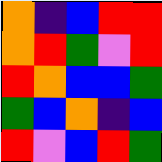[["orange", "indigo", "blue", "red", "red"], ["orange", "red", "green", "violet", "red"], ["red", "orange", "blue", "blue", "green"], ["green", "blue", "orange", "indigo", "blue"], ["red", "violet", "blue", "red", "green"]]